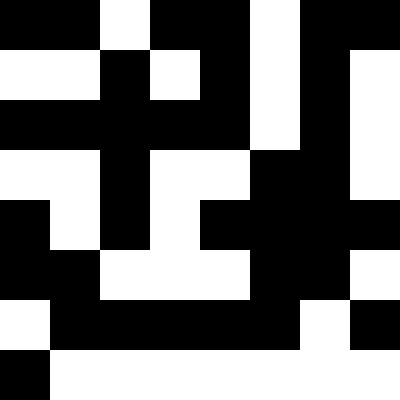[["black", "black", "white", "black", "black", "white", "black", "black"], ["white", "white", "black", "white", "black", "white", "black", "white"], ["black", "black", "black", "black", "black", "white", "black", "white"], ["white", "white", "black", "white", "white", "black", "black", "white"], ["black", "white", "black", "white", "black", "black", "black", "black"], ["black", "black", "white", "white", "white", "black", "black", "white"], ["white", "black", "black", "black", "black", "black", "white", "black"], ["black", "white", "white", "white", "white", "white", "white", "white"]]